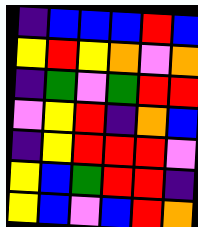[["indigo", "blue", "blue", "blue", "red", "blue"], ["yellow", "red", "yellow", "orange", "violet", "orange"], ["indigo", "green", "violet", "green", "red", "red"], ["violet", "yellow", "red", "indigo", "orange", "blue"], ["indigo", "yellow", "red", "red", "red", "violet"], ["yellow", "blue", "green", "red", "red", "indigo"], ["yellow", "blue", "violet", "blue", "red", "orange"]]